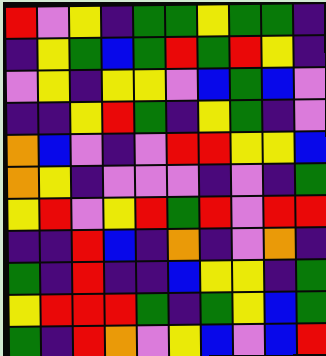[["red", "violet", "yellow", "indigo", "green", "green", "yellow", "green", "green", "indigo"], ["indigo", "yellow", "green", "blue", "green", "red", "green", "red", "yellow", "indigo"], ["violet", "yellow", "indigo", "yellow", "yellow", "violet", "blue", "green", "blue", "violet"], ["indigo", "indigo", "yellow", "red", "green", "indigo", "yellow", "green", "indigo", "violet"], ["orange", "blue", "violet", "indigo", "violet", "red", "red", "yellow", "yellow", "blue"], ["orange", "yellow", "indigo", "violet", "violet", "violet", "indigo", "violet", "indigo", "green"], ["yellow", "red", "violet", "yellow", "red", "green", "red", "violet", "red", "red"], ["indigo", "indigo", "red", "blue", "indigo", "orange", "indigo", "violet", "orange", "indigo"], ["green", "indigo", "red", "indigo", "indigo", "blue", "yellow", "yellow", "indigo", "green"], ["yellow", "red", "red", "red", "green", "indigo", "green", "yellow", "blue", "green"], ["green", "indigo", "red", "orange", "violet", "yellow", "blue", "violet", "blue", "red"]]